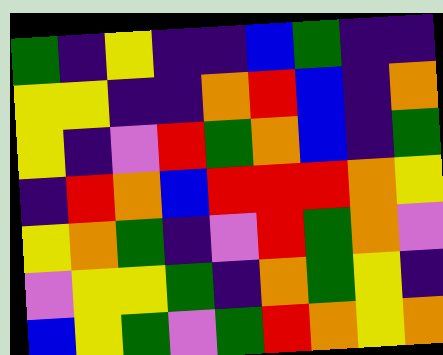[["green", "indigo", "yellow", "indigo", "indigo", "blue", "green", "indigo", "indigo"], ["yellow", "yellow", "indigo", "indigo", "orange", "red", "blue", "indigo", "orange"], ["yellow", "indigo", "violet", "red", "green", "orange", "blue", "indigo", "green"], ["indigo", "red", "orange", "blue", "red", "red", "red", "orange", "yellow"], ["yellow", "orange", "green", "indigo", "violet", "red", "green", "orange", "violet"], ["violet", "yellow", "yellow", "green", "indigo", "orange", "green", "yellow", "indigo"], ["blue", "yellow", "green", "violet", "green", "red", "orange", "yellow", "orange"]]